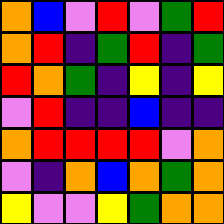[["orange", "blue", "violet", "red", "violet", "green", "red"], ["orange", "red", "indigo", "green", "red", "indigo", "green"], ["red", "orange", "green", "indigo", "yellow", "indigo", "yellow"], ["violet", "red", "indigo", "indigo", "blue", "indigo", "indigo"], ["orange", "red", "red", "red", "red", "violet", "orange"], ["violet", "indigo", "orange", "blue", "orange", "green", "orange"], ["yellow", "violet", "violet", "yellow", "green", "orange", "orange"]]